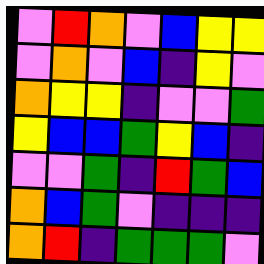[["violet", "red", "orange", "violet", "blue", "yellow", "yellow"], ["violet", "orange", "violet", "blue", "indigo", "yellow", "violet"], ["orange", "yellow", "yellow", "indigo", "violet", "violet", "green"], ["yellow", "blue", "blue", "green", "yellow", "blue", "indigo"], ["violet", "violet", "green", "indigo", "red", "green", "blue"], ["orange", "blue", "green", "violet", "indigo", "indigo", "indigo"], ["orange", "red", "indigo", "green", "green", "green", "violet"]]